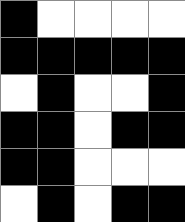[["black", "white", "white", "white", "white"], ["black", "black", "black", "black", "black"], ["white", "black", "white", "white", "black"], ["black", "black", "white", "black", "black"], ["black", "black", "white", "white", "white"], ["white", "black", "white", "black", "black"]]